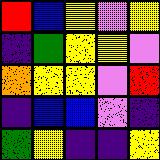[["red", "blue", "yellow", "violet", "yellow"], ["indigo", "green", "yellow", "yellow", "violet"], ["orange", "yellow", "yellow", "violet", "red"], ["indigo", "blue", "blue", "violet", "indigo"], ["green", "yellow", "indigo", "indigo", "yellow"]]